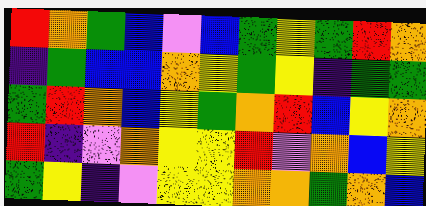[["red", "orange", "green", "blue", "violet", "blue", "green", "yellow", "green", "red", "orange"], ["indigo", "green", "blue", "blue", "orange", "yellow", "green", "yellow", "indigo", "green", "green"], ["green", "red", "orange", "blue", "yellow", "green", "orange", "red", "blue", "yellow", "orange"], ["red", "indigo", "violet", "orange", "yellow", "yellow", "red", "violet", "orange", "blue", "yellow"], ["green", "yellow", "indigo", "violet", "yellow", "yellow", "orange", "orange", "green", "orange", "blue"]]